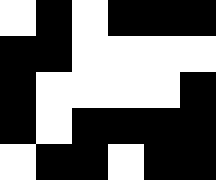[["white", "black", "white", "black", "black", "black"], ["black", "black", "white", "white", "white", "white"], ["black", "white", "white", "white", "white", "black"], ["black", "white", "black", "black", "black", "black"], ["white", "black", "black", "white", "black", "black"]]